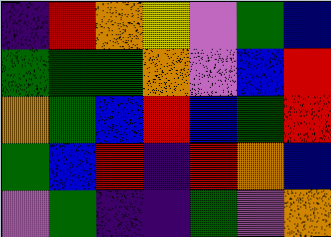[["indigo", "red", "orange", "yellow", "violet", "green", "blue"], ["green", "green", "green", "orange", "violet", "blue", "red"], ["orange", "green", "blue", "red", "blue", "green", "red"], ["green", "blue", "red", "indigo", "red", "orange", "blue"], ["violet", "green", "indigo", "indigo", "green", "violet", "orange"]]